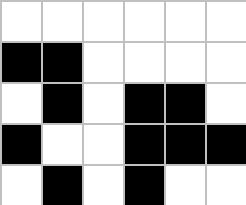[["white", "white", "white", "white", "white", "white"], ["black", "black", "white", "white", "white", "white"], ["white", "black", "white", "black", "black", "white"], ["black", "white", "white", "black", "black", "black"], ["white", "black", "white", "black", "white", "white"]]